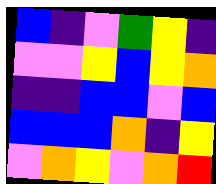[["blue", "indigo", "violet", "green", "yellow", "indigo"], ["violet", "violet", "yellow", "blue", "yellow", "orange"], ["indigo", "indigo", "blue", "blue", "violet", "blue"], ["blue", "blue", "blue", "orange", "indigo", "yellow"], ["violet", "orange", "yellow", "violet", "orange", "red"]]